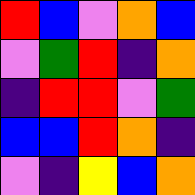[["red", "blue", "violet", "orange", "blue"], ["violet", "green", "red", "indigo", "orange"], ["indigo", "red", "red", "violet", "green"], ["blue", "blue", "red", "orange", "indigo"], ["violet", "indigo", "yellow", "blue", "orange"]]